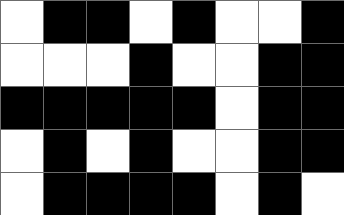[["white", "black", "black", "white", "black", "white", "white", "black"], ["white", "white", "white", "black", "white", "white", "black", "black"], ["black", "black", "black", "black", "black", "white", "black", "black"], ["white", "black", "white", "black", "white", "white", "black", "black"], ["white", "black", "black", "black", "black", "white", "black", "white"]]